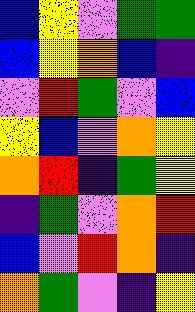[["blue", "yellow", "violet", "green", "green"], ["blue", "yellow", "orange", "blue", "indigo"], ["violet", "red", "green", "violet", "blue"], ["yellow", "blue", "violet", "orange", "yellow"], ["orange", "red", "indigo", "green", "yellow"], ["indigo", "green", "violet", "orange", "red"], ["blue", "violet", "red", "orange", "indigo"], ["orange", "green", "violet", "indigo", "yellow"]]